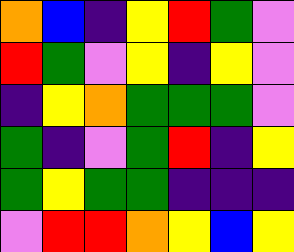[["orange", "blue", "indigo", "yellow", "red", "green", "violet"], ["red", "green", "violet", "yellow", "indigo", "yellow", "violet"], ["indigo", "yellow", "orange", "green", "green", "green", "violet"], ["green", "indigo", "violet", "green", "red", "indigo", "yellow"], ["green", "yellow", "green", "green", "indigo", "indigo", "indigo"], ["violet", "red", "red", "orange", "yellow", "blue", "yellow"]]